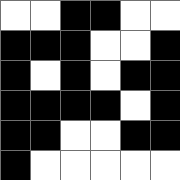[["white", "white", "black", "black", "white", "white"], ["black", "black", "black", "white", "white", "black"], ["black", "white", "black", "white", "black", "black"], ["black", "black", "black", "black", "white", "black"], ["black", "black", "white", "white", "black", "black"], ["black", "white", "white", "white", "white", "white"]]